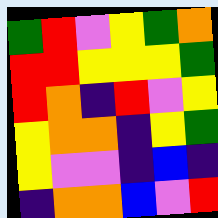[["green", "red", "violet", "yellow", "green", "orange"], ["red", "red", "yellow", "yellow", "yellow", "green"], ["red", "orange", "indigo", "red", "violet", "yellow"], ["yellow", "orange", "orange", "indigo", "yellow", "green"], ["yellow", "violet", "violet", "indigo", "blue", "indigo"], ["indigo", "orange", "orange", "blue", "violet", "red"]]